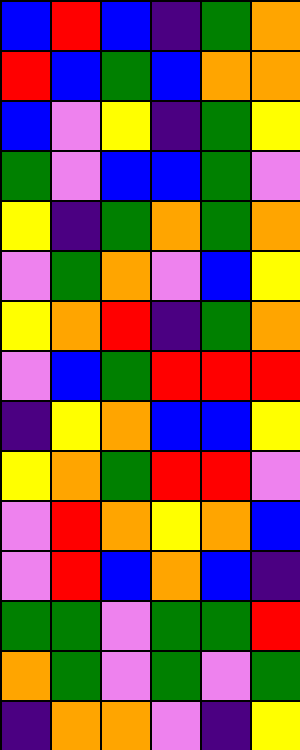[["blue", "red", "blue", "indigo", "green", "orange"], ["red", "blue", "green", "blue", "orange", "orange"], ["blue", "violet", "yellow", "indigo", "green", "yellow"], ["green", "violet", "blue", "blue", "green", "violet"], ["yellow", "indigo", "green", "orange", "green", "orange"], ["violet", "green", "orange", "violet", "blue", "yellow"], ["yellow", "orange", "red", "indigo", "green", "orange"], ["violet", "blue", "green", "red", "red", "red"], ["indigo", "yellow", "orange", "blue", "blue", "yellow"], ["yellow", "orange", "green", "red", "red", "violet"], ["violet", "red", "orange", "yellow", "orange", "blue"], ["violet", "red", "blue", "orange", "blue", "indigo"], ["green", "green", "violet", "green", "green", "red"], ["orange", "green", "violet", "green", "violet", "green"], ["indigo", "orange", "orange", "violet", "indigo", "yellow"]]